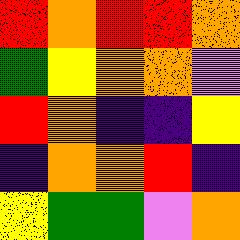[["red", "orange", "red", "red", "orange"], ["green", "yellow", "orange", "orange", "violet"], ["red", "orange", "indigo", "indigo", "yellow"], ["indigo", "orange", "orange", "red", "indigo"], ["yellow", "green", "green", "violet", "orange"]]